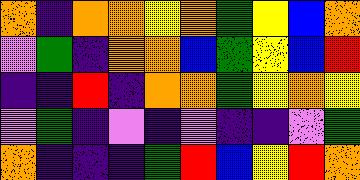[["orange", "indigo", "orange", "orange", "yellow", "orange", "green", "yellow", "blue", "orange"], ["violet", "green", "indigo", "orange", "orange", "blue", "green", "yellow", "blue", "red"], ["indigo", "indigo", "red", "indigo", "orange", "orange", "green", "yellow", "orange", "yellow"], ["violet", "green", "indigo", "violet", "indigo", "violet", "indigo", "indigo", "violet", "green"], ["orange", "indigo", "indigo", "indigo", "green", "red", "blue", "yellow", "red", "orange"]]